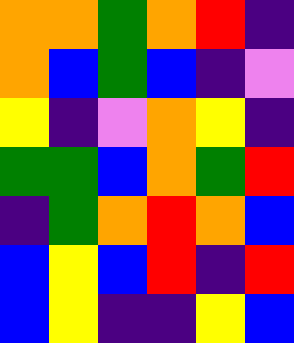[["orange", "orange", "green", "orange", "red", "indigo"], ["orange", "blue", "green", "blue", "indigo", "violet"], ["yellow", "indigo", "violet", "orange", "yellow", "indigo"], ["green", "green", "blue", "orange", "green", "red"], ["indigo", "green", "orange", "red", "orange", "blue"], ["blue", "yellow", "blue", "red", "indigo", "red"], ["blue", "yellow", "indigo", "indigo", "yellow", "blue"]]